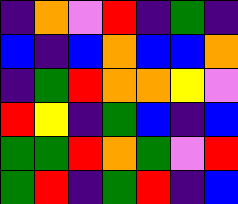[["indigo", "orange", "violet", "red", "indigo", "green", "indigo"], ["blue", "indigo", "blue", "orange", "blue", "blue", "orange"], ["indigo", "green", "red", "orange", "orange", "yellow", "violet"], ["red", "yellow", "indigo", "green", "blue", "indigo", "blue"], ["green", "green", "red", "orange", "green", "violet", "red"], ["green", "red", "indigo", "green", "red", "indigo", "blue"]]